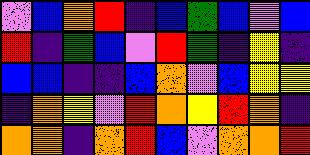[["violet", "blue", "orange", "red", "indigo", "blue", "green", "blue", "violet", "blue"], ["red", "indigo", "green", "blue", "violet", "red", "green", "indigo", "yellow", "indigo"], ["blue", "blue", "indigo", "indigo", "blue", "orange", "violet", "blue", "yellow", "yellow"], ["indigo", "orange", "yellow", "violet", "red", "orange", "yellow", "red", "orange", "indigo"], ["orange", "orange", "indigo", "orange", "red", "blue", "violet", "orange", "orange", "red"]]